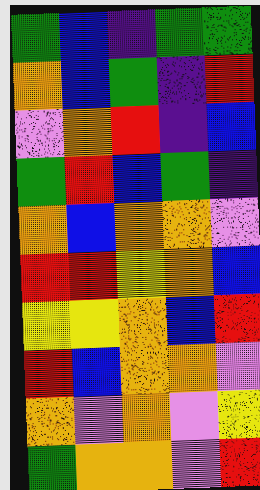[["green", "blue", "indigo", "green", "green"], ["orange", "blue", "green", "indigo", "red"], ["violet", "orange", "red", "indigo", "blue"], ["green", "red", "blue", "green", "indigo"], ["orange", "blue", "orange", "orange", "violet"], ["red", "red", "yellow", "orange", "blue"], ["yellow", "yellow", "orange", "blue", "red"], ["red", "blue", "orange", "orange", "violet"], ["orange", "violet", "orange", "violet", "yellow"], ["green", "orange", "orange", "violet", "red"]]